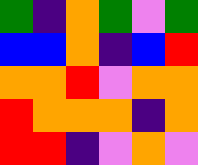[["green", "indigo", "orange", "green", "violet", "green"], ["blue", "blue", "orange", "indigo", "blue", "red"], ["orange", "orange", "red", "violet", "orange", "orange"], ["red", "orange", "orange", "orange", "indigo", "orange"], ["red", "red", "indigo", "violet", "orange", "violet"]]